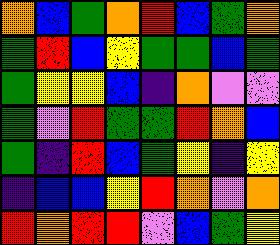[["orange", "blue", "green", "orange", "red", "blue", "green", "orange"], ["green", "red", "blue", "yellow", "green", "green", "blue", "green"], ["green", "yellow", "yellow", "blue", "indigo", "orange", "violet", "violet"], ["green", "violet", "red", "green", "green", "red", "orange", "blue"], ["green", "indigo", "red", "blue", "green", "yellow", "indigo", "yellow"], ["indigo", "blue", "blue", "yellow", "red", "orange", "violet", "orange"], ["red", "orange", "red", "red", "violet", "blue", "green", "yellow"]]